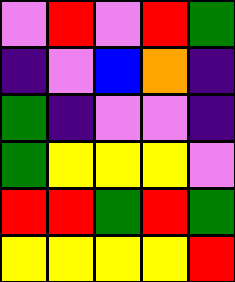[["violet", "red", "violet", "red", "green"], ["indigo", "violet", "blue", "orange", "indigo"], ["green", "indigo", "violet", "violet", "indigo"], ["green", "yellow", "yellow", "yellow", "violet"], ["red", "red", "green", "red", "green"], ["yellow", "yellow", "yellow", "yellow", "red"]]